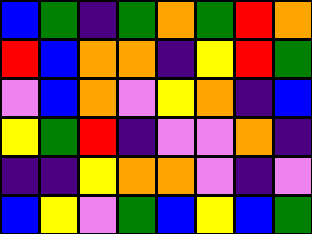[["blue", "green", "indigo", "green", "orange", "green", "red", "orange"], ["red", "blue", "orange", "orange", "indigo", "yellow", "red", "green"], ["violet", "blue", "orange", "violet", "yellow", "orange", "indigo", "blue"], ["yellow", "green", "red", "indigo", "violet", "violet", "orange", "indigo"], ["indigo", "indigo", "yellow", "orange", "orange", "violet", "indigo", "violet"], ["blue", "yellow", "violet", "green", "blue", "yellow", "blue", "green"]]